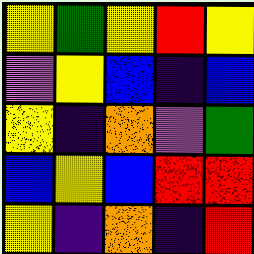[["yellow", "green", "yellow", "red", "yellow"], ["violet", "yellow", "blue", "indigo", "blue"], ["yellow", "indigo", "orange", "violet", "green"], ["blue", "yellow", "blue", "red", "red"], ["yellow", "indigo", "orange", "indigo", "red"]]